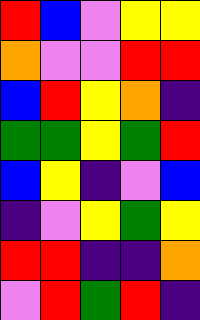[["red", "blue", "violet", "yellow", "yellow"], ["orange", "violet", "violet", "red", "red"], ["blue", "red", "yellow", "orange", "indigo"], ["green", "green", "yellow", "green", "red"], ["blue", "yellow", "indigo", "violet", "blue"], ["indigo", "violet", "yellow", "green", "yellow"], ["red", "red", "indigo", "indigo", "orange"], ["violet", "red", "green", "red", "indigo"]]